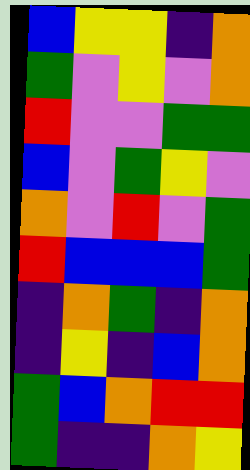[["blue", "yellow", "yellow", "indigo", "orange"], ["green", "violet", "yellow", "violet", "orange"], ["red", "violet", "violet", "green", "green"], ["blue", "violet", "green", "yellow", "violet"], ["orange", "violet", "red", "violet", "green"], ["red", "blue", "blue", "blue", "green"], ["indigo", "orange", "green", "indigo", "orange"], ["indigo", "yellow", "indigo", "blue", "orange"], ["green", "blue", "orange", "red", "red"], ["green", "indigo", "indigo", "orange", "yellow"]]